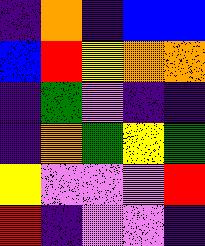[["indigo", "orange", "indigo", "blue", "blue"], ["blue", "red", "yellow", "orange", "orange"], ["indigo", "green", "violet", "indigo", "indigo"], ["indigo", "orange", "green", "yellow", "green"], ["yellow", "violet", "violet", "violet", "red"], ["red", "indigo", "violet", "violet", "indigo"]]